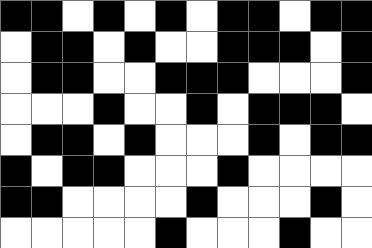[["black", "black", "white", "black", "white", "black", "white", "black", "black", "white", "black", "black"], ["white", "black", "black", "white", "black", "white", "white", "black", "black", "black", "white", "black"], ["white", "black", "black", "white", "white", "black", "black", "black", "white", "white", "white", "black"], ["white", "white", "white", "black", "white", "white", "black", "white", "black", "black", "black", "white"], ["white", "black", "black", "white", "black", "white", "white", "white", "black", "white", "black", "black"], ["black", "white", "black", "black", "white", "white", "white", "black", "white", "white", "white", "white"], ["black", "black", "white", "white", "white", "white", "black", "white", "white", "white", "black", "white"], ["white", "white", "white", "white", "white", "black", "white", "white", "white", "black", "white", "white"]]